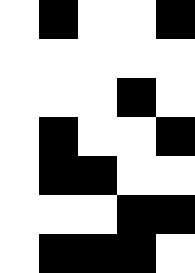[["white", "black", "white", "white", "black"], ["white", "white", "white", "white", "white"], ["white", "white", "white", "black", "white"], ["white", "black", "white", "white", "black"], ["white", "black", "black", "white", "white"], ["white", "white", "white", "black", "black"], ["white", "black", "black", "black", "white"]]